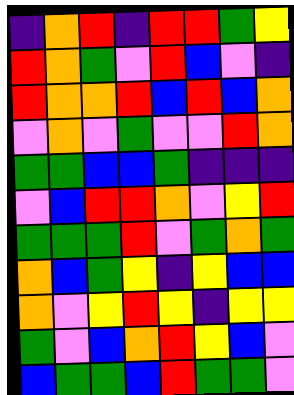[["indigo", "orange", "red", "indigo", "red", "red", "green", "yellow"], ["red", "orange", "green", "violet", "red", "blue", "violet", "indigo"], ["red", "orange", "orange", "red", "blue", "red", "blue", "orange"], ["violet", "orange", "violet", "green", "violet", "violet", "red", "orange"], ["green", "green", "blue", "blue", "green", "indigo", "indigo", "indigo"], ["violet", "blue", "red", "red", "orange", "violet", "yellow", "red"], ["green", "green", "green", "red", "violet", "green", "orange", "green"], ["orange", "blue", "green", "yellow", "indigo", "yellow", "blue", "blue"], ["orange", "violet", "yellow", "red", "yellow", "indigo", "yellow", "yellow"], ["green", "violet", "blue", "orange", "red", "yellow", "blue", "violet"], ["blue", "green", "green", "blue", "red", "green", "green", "violet"]]